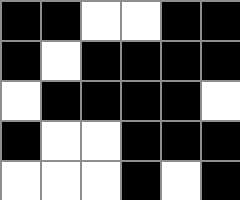[["black", "black", "white", "white", "black", "black"], ["black", "white", "black", "black", "black", "black"], ["white", "black", "black", "black", "black", "white"], ["black", "white", "white", "black", "black", "black"], ["white", "white", "white", "black", "white", "black"]]